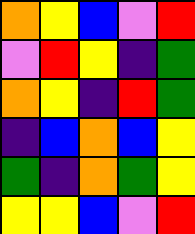[["orange", "yellow", "blue", "violet", "red"], ["violet", "red", "yellow", "indigo", "green"], ["orange", "yellow", "indigo", "red", "green"], ["indigo", "blue", "orange", "blue", "yellow"], ["green", "indigo", "orange", "green", "yellow"], ["yellow", "yellow", "blue", "violet", "red"]]